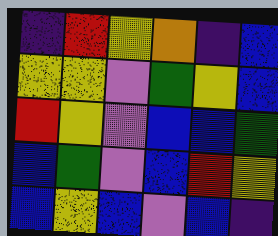[["indigo", "red", "yellow", "orange", "indigo", "blue"], ["yellow", "yellow", "violet", "green", "yellow", "blue"], ["red", "yellow", "violet", "blue", "blue", "green"], ["blue", "green", "violet", "blue", "red", "yellow"], ["blue", "yellow", "blue", "violet", "blue", "indigo"]]